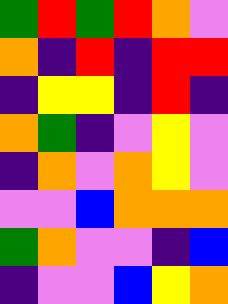[["green", "red", "green", "red", "orange", "violet"], ["orange", "indigo", "red", "indigo", "red", "red"], ["indigo", "yellow", "yellow", "indigo", "red", "indigo"], ["orange", "green", "indigo", "violet", "yellow", "violet"], ["indigo", "orange", "violet", "orange", "yellow", "violet"], ["violet", "violet", "blue", "orange", "orange", "orange"], ["green", "orange", "violet", "violet", "indigo", "blue"], ["indigo", "violet", "violet", "blue", "yellow", "orange"]]